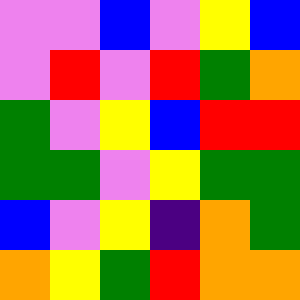[["violet", "violet", "blue", "violet", "yellow", "blue"], ["violet", "red", "violet", "red", "green", "orange"], ["green", "violet", "yellow", "blue", "red", "red"], ["green", "green", "violet", "yellow", "green", "green"], ["blue", "violet", "yellow", "indigo", "orange", "green"], ["orange", "yellow", "green", "red", "orange", "orange"]]